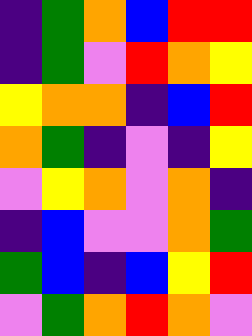[["indigo", "green", "orange", "blue", "red", "red"], ["indigo", "green", "violet", "red", "orange", "yellow"], ["yellow", "orange", "orange", "indigo", "blue", "red"], ["orange", "green", "indigo", "violet", "indigo", "yellow"], ["violet", "yellow", "orange", "violet", "orange", "indigo"], ["indigo", "blue", "violet", "violet", "orange", "green"], ["green", "blue", "indigo", "blue", "yellow", "red"], ["violet", "green", "orange", "red", "orange", "violet"]]